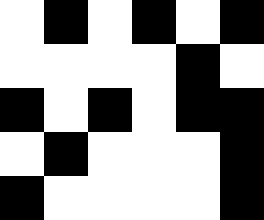[["white", "black", "white", "black", "white", "black"], ["white", "white", "white", "white", "black", "white"], ["black", "white", "black", "white", "black", "black"], ["white", "black", "white", "white", "white", "black"], ["black", "white", "white", "white", "white", "black"]]